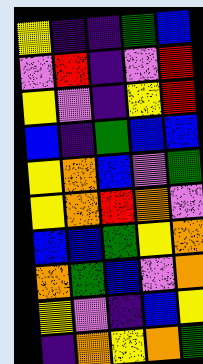[["yellow", "indigo", "indigo", "green", "blue"], ["violet", "red", "indigo", "violet", "red"], ["yellow", "violet", "indigo", "yellow", "red"], ["blue", "indigo", "green", "blue", "blue"], ["yellow", "orange", "blue", "violet", "green"], ["yellow", "orange", "red", "orange", "violet"], ["blue", "blue", "green", "yellow", "orange"], ["orange", "green", "blue", "violet", "orange"], ["yellow", "violet", "indigo", "blue", "yellow"], ["indigo", "orange", "yellow", "orange", "green"]]